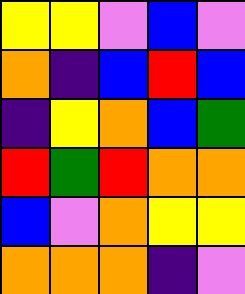[["yellow", "yellow", "violet", "blue", "violet"], ["orange", "indigo", "blue", "red", "blue"], ["indigo", "yellow", "orange", "blue", "green"], ["red", "green", "red", "orange", "orange"], ["blue", "violet", "orange", "yellow", "yellow"], ["orange", "orange", "orange", "indigo", "violet"]]